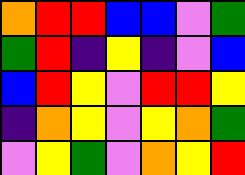[["orange", "red", "red", "blue", "blue", "violet", "green"], ["green", "red", "indigo", "yellow", "indigo", "violet", "blue"], ["blue", "red", "yellow", "violet", "red", "red", "yellow"], ["indigo", "orange", "yellow", "violet", "yellow", "orange", "green"], ["violet", "yellow", "green", "violet", "orange", "yellow", "red"]]